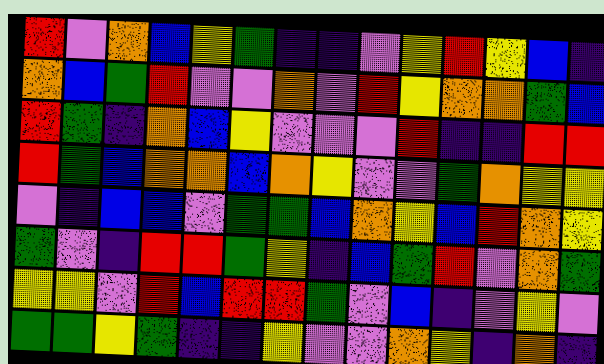[["red", "violet", "orange", "blue", "yellow", "green", "indigo", "indigo", "violet", "yellow", "red", "yellow", "blue", "indigo"], ["orange", "blue", "green", "red", "violet", "violet", "orange", "violet", "red", "yellow", "orange", "orange", "green", "blue"], ["red", "green", "indigo", "orange", "blue", "yellow", "violet", "violet", "violet", "red", "indigo", "indigo", "red", "red"], ["red", "green", "blue", "orange", "orange", "blue", "orange", "yellow", "violet", "violet", "green", "orange", "yellow", "yellow"], ["violet", "indigo", "blue", "blue", "violet", "green", "green", "blue", "orange", "yellow", "blue", "red", "orange", "yellow"], ["green", "violet", "indigo", "red", "red", "green", "yellow", "indigo", "blue", "green", "red", "violet", "orange", "green"], ["yellow", "yellow", "violet", "red", "blue", "red", "red", "green", "violet", "blue", "indigo", "violet", "yellow", "violet"], ["green", "green", "yellow", "green", "indigo", "indigo", "yellow", "violet", "violet", "orange", "yellow", "indigo", "orange", "indigo"]]